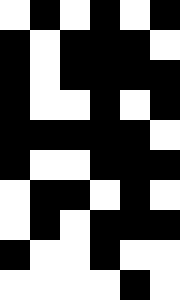[["white", "black", "white", "black", "white", "black"], ["black", "white", "black", "black", "black", "white"], ["black", "white", "black", "black", "black", "black"], ["black", "white", "white", "black", "white", "black"], ["black", "black", "black", "black", "black", "white"], ["black", "white", "white", "black", "black", "black"], ["white", "black", "black", "white", "black", "white"], ["white", "black", "white", "black", "black", "black"], ["black", "white", "white", "black", "white", "white"], ["white", "white", "white", "white", "black", "white"]]